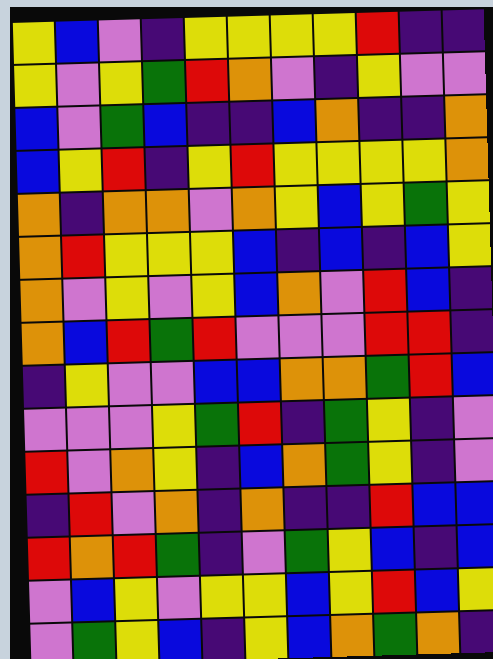[["yellow", "blue", "violet", "indigo", "yellow", "yellow", "yellow", "yellow", "red", "indigo", "indigo"], ["yellow", "violet", "yellow", "green", "red", "orange", "violet", "indigo", "yellow", "violet", "violet"], ["blue", "violet", "green", "blue", "indigo", "indigo", "blue", "orange", "indigo", "indigo", "orange"], ["blue", "yellow", "red", "indigo", "yellow", "red", "yellow", "yellow", "yellow", "yellow", "orange"], ["orange", "indigo", "orange", "orange", "violet", "orange", "yellow", "blue", "yellow", "green", "yellow"], ["orange", "red", "yellow", "yellow", "yellow", "blue", "indigo", "blue", "indigo", "blue", "yellow"], ["orange", "violet", "yellow", "violet", "yellow", "blue", "orange", "violet", "red", "blue", "indigo"], ["orange", "blue", "red", "green", "red", "violet", "violet", "violet", "red", "red", "indigo"], ["indigo", "yellow", "violet", "violet", "blue", "blue", "orange", "orange", "green", "red", "blue"], ["violet", "violet", "violet", "yellow", "green", "red", "indigo", "green", "yellow", "indigo", "violet"], ["red", "violet", "orange", "yellow", "indigo", "blue", "orange", "green", "yellow", "indigo", "violet"], ["indigo", "red", "violet", "orange", "indigo", "orange", "indigo", "indigo", "red", "blue", "blue"], ["red", "orange", "red", "green", "indigo", "violet", "green", "yellow", "blue", "indigo", "blue"], ["violet", "blue", "yellow", "violet", "yellow", "yellow", "blue", "yellow", "red", "blue", "yellow"], ["violet", "green", "yellow", "blue", "indigo", "yellow", "blue", "orange", "green", "orange", "indigo"]]